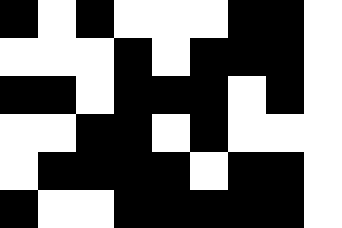[["black", "white", "black", "white", "white", "white", "black", "black", "white"], ["white", "white", "white", "black", "white", "black", "black", "black", "white"], ["black", "black", "white", "black", "black", "black", "white", "black", "white"], ["white", "white", "black", "black", "white", "black", "white", "white", "white"], ["white", "black", "black", "black", "black", "white", "black", "black", "white"], ["black", "white", "white", "black", "black", "black", "black", "black", "white"]]